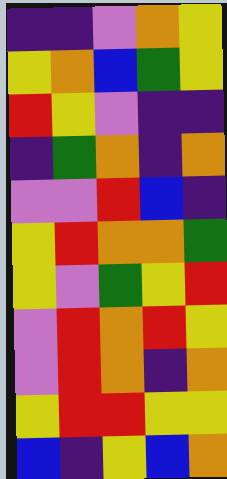[["indigo", "indigo", "violet", "orange", "yellow"], ["yellow", "orange", "blue", "green", "yellow"], ["red", "yellow", "violet", "indigo", "indigo"], ["indigo", "green", "orange", "indigo", "orange"], ["violet", "violet", "red", "blue", "indigo"], ["yellow", "red", "orange", "orange", "green"], ["yellow", "violet", "green", "yellow", "red"], ["violet", "red", "orange", "red", "yellow"], ["violet", "red", "orange", "indigo", "orange"], ["yellow", "red", "red", "yellow", "yellow"], ["blue", "indigo", "yellow", "blue", "orange"]]